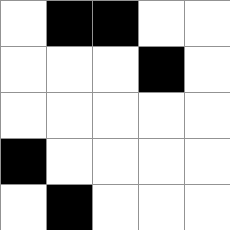[["white", "black", "black", "white", "white"], ["white", "white", "white", "black", "white"], ["white", "white", "white", "white", "white"], ["black", "white", "white", "white", "white"], ["white", "black", "white", "white", "white"]]